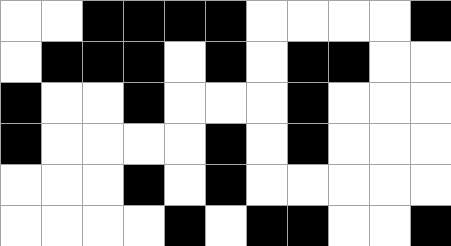[["white", "white", "black", "black", "black", "black", "white", "white", "white", "white", "black"], ["white", "black", "black", "black", "white", "black", "white", "black", "black", "white", "white"], ["black", "white", "white", "black", "white", "white", "white", "black", "white", "white", "white"], ["black", "white", "white", "white", "white", "black", "white", "black", "white", "white", "white"], ["white", "white", "white", "black", "white", "black", "white", "white", "white", "white", "white"], ["white", "white", "white", "white", "black", "white", "black", "black", "white", "white", "black"]]